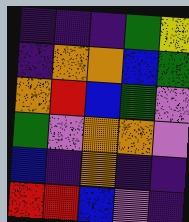[["indigo", "indigo", "indigo", "green", "yellow"], ["indigo", "orange", "orange", "blue", "green"], ["orange", "red", "blue", "green", "violet"], ["green", "violet", "orange", "orange", "violet"], ["blue", "indigo", "orange", "indigo", "indigo"], ["red", "red", "blue", "violet", "indigo"]]